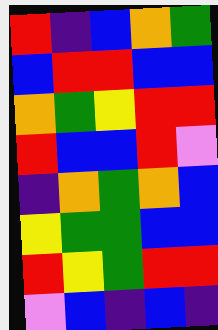[["red", "indigo", "blue", "orange", "green"], ["blue", "red", "red", "blue", "blue"], ["orange", "green", "yellow", "red", "red"], ["red", "blue", "blue", "red", "violet"], ["indigo", "orange", "green", "orange", "blue"], ["yellow", "green", "green", "blue", "blue"], ["red", "yellow", "green", "red", "red"], ["violet", "blue", "indigo", "blue", "indigo"]]